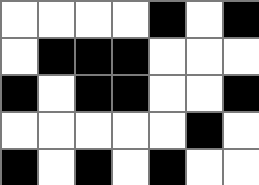[["white", "white", "white", "white", "black", "white", "black"], ["white", "black", "black", "black", "white", "white", "white"], ["black", "white", "black", "black", "white", "white", "black"], ["white", "white", "white", "white", "white", "black", "white"], ["black", "white", "black", "white", "black", "white", "white"]]